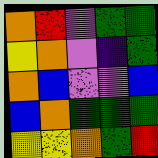[["orange", "red", "violet", "green", "green"], ["yellow", "orange", "violet", "indigo", "green"], ["orange", "blue", "violet", "violet", "blue"], ["blue", "orange", "green", "green", "green"], ["yellow", "yellow", "orange", "green", "red"]]